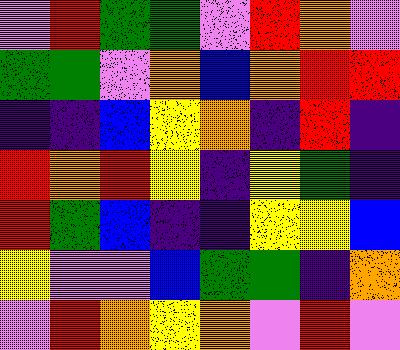[["violet", "red", "green", "green", "violet", "red", "orange", "violet"], ["green", "green", "violet", "orange", "blue", "orange", "red", "red"], ["indigo", "indigo", "blue", "yellow", "orange", "indigo", "red", "indigo"], ["red", "orange", "red", "yellow", "indigo", "yellow", "green", "indigo"], ["red", "green", "blue", "indigo", "indigo", "yellow", "yellow", "blue"], ["yellow", "violet", "violet", "blue", "green", "green", "indigo", "orange"], ["violet", "red", "orange", "yellow", "orange", "violet", "red", "violet"]]